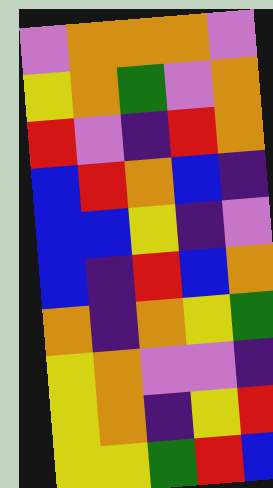[["violet", "orange", "orange", "orange", "violet"], ["yellow", "orange", "green", "violet", "orange"], ["red", "violet", "indigo", "red", "orange"], ["blue", "red", "orange", "blue", "indigo"], ["blue", "blue", "yellow", "indigo", "violet"], ["blue", "indigo", "red", "blue", "orange"], ["orange", "indigo", "orange", "yellow", "green"], ["yellow", "orange", "violet", "violet", "indigo"], ["yellow", "orange", "indigo", "yellow", "red"], ["yellow", "yellow", "green", "red", "blue"]]